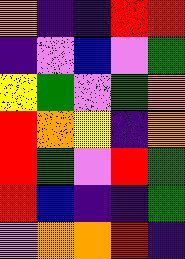[["orange", "indigo", "indigo", "red", "red"], ["indigo", "violet", "blue", "violet", "green"], ["yellow", "green", "violet", "green", "orange"], ["red", "orange", "yellow", "indigo", "orange"], ["red", "green", "violet", "red", "green"], ["red", "blue", "indigo", "indigo", "green"], ["violet", "orange", "orange", "red", "indigo"]]